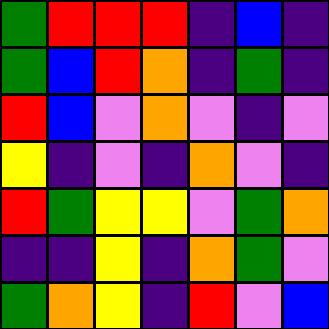[["green", "red", "red", "red", "indigo", "blue", "indigo"], ["green", "blue", "red", "orange", "indigo", "green", "indigo"], ["red", "blue", "violet", "orange", "violet", "indigo", "violet"], ["yellow", "indigo", "violet", "indigo", "orange", "violet", "indigo"], ["red", "green", "yellow", "yellow", "violet", "green", "orange"], ["indigo", "indigo", "yellow", "indigo", "orange", "green", "violet"], ["green", "orange", "yellow", "indigo", "red", "violet", "blue"]]